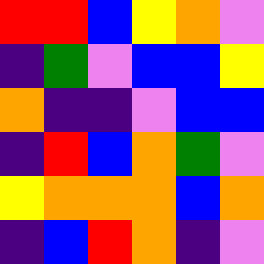[["red", "red", "blue", "yellow", "orange", "violet"], ["indigo", "green", "violet", "blue", "blue", "yellow"], ["orange", "indigo", "indigo", "violet", "blue", "blue"], ["indigo", "red", "blue", "orange", "green", "violet"], ["yellow", "orange", "orange", "orange", "blue", "orange"], ["indigo", "blue", "red", "orange", "indigo", "violet"]]